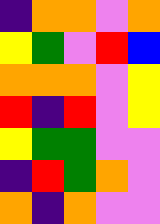[["indigo", "orange", "orange", "violet", "orange"], ["yellow", "green", "violet", "red", "blue"], ["orange", "orange", "orange", "violet", "yellow"], ["red", "indigo", "red", "violet", "yellow"], ["yellow", "green", "green", "violet", "violet"], ["indigo", "red", "green", "orange", "violet"], ["orange", "indigo", "orange", "violet", "violet"]]